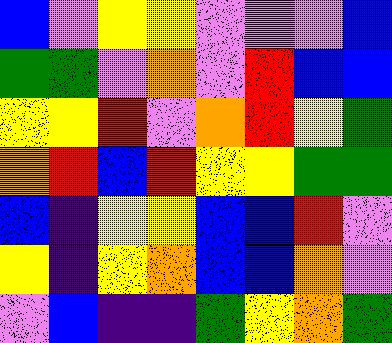[["blue", "violet", "yellow", "yellow", "violet", "violet", "violet", "blue"], ["green", "green", "violet", "orange", "violet", "red", "blue", "blue"], ["yellow", "yellow", "red", "violet", "orange", "red", "yellow", "green"], ["orange", "red", "blue", "red", "yellow", "yellow", "green", "green"], ["blue", "indigo", "yellow", "yellow", "blue", "blue", "red", "violet"], ["yellow", "indigo", "yellow", "orange", "blue", "blue", "orange", "violet"], ["violet", "blue", "indigo", "indigo", "green", "yellow", "orange", "green"]]